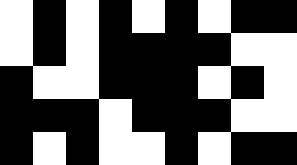[["white", "black", "white", "black", "white", "black", "white", "black", "black"], ["white", "black", "white", "black", "black", "black", "black", "white", "white"], ["black", "white", "white", "black", "black", "black", "white", "black", "white"], ["black", "black", "black", "white", "black", "black", "black", "white", "white"], ["black", "white", "black", "white", "white", "black", "white", "black", "black"]]